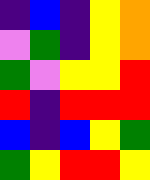[["indigo", "blue", "indigo", "yellow", "orange"], ["violet", "green", "indigo", "yellow", "orange"], ["green", "violet", "yellow", "yellow", "red"], ["red", "indigo", "red", "red", "red"], ["blue", "indigo", "blue", "yellow", "green"], ["green", "yellow", "red", "red", "yellow"]]